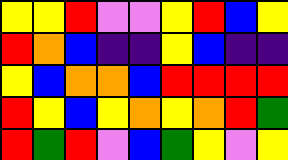[["yellow", "yellow", "red", "violet", "violet", "yellow", "red", "blue", "yellow"], ["red", "orange", "blue", "indigo", "indigo", "yellow", "blue", "indigo", "indigo"], ["yellow", "blue", "orange", "orange", "blue", "red", "red", "red", "red"], ["red", "yellow", "blue", "yellow", "orange", "yellow", "orange", "red", "green"], ["red", "green", "red", "violet", "blue", "green", "yellow", "violet", "yellow"]]